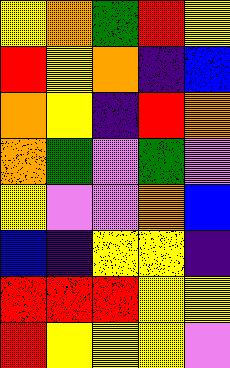[["yellow", "orange", "green", "red", "yellow"], ["red", "yellow", "orange", "indigo", "blue"], ["orange", "yellow", "indigo", "red", "orange"], ["orange", "green", "violet", "green", "violet"], ["yellow", "violet", "violet", "orange", "blue"], ["blue", "indigo", "yellow", "yellow", "indigo"], ["red", "red", "red", "yellow", "yellow"], ["red", "yellow", "yellow", "yellow", "violet"]]